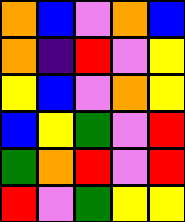[["orange", "blue", "violet", "orange", "blue"], ["orange", "indigo", "red", "violet", "yellow"], ["yellow", "blue", "violet", "orange", "yellow"], ["blue", "yellow", "green", "violet", "red"], ["green", "orange", "red", "violet", "red"], ["red", "violet", "green", "yellow", "yellow"]]